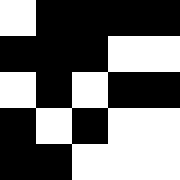[["white", "black", "black", "black", "black"], ["black", "black", "black", "white", "white"], ["white", "black", "white", "black", "black"], ["black", "white", "black", "white", "white"], ["black", "black", "white", "white", "white"]]